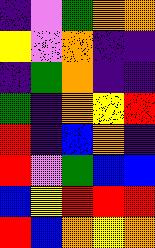[["indigo", "violet", "green", "orange", "orange"], ["yellow", "violet", "orange", "indigo", "indigo"], ["indigo", "green", "orange", "indigo", "indigo"], ["green", "indigo", "orange", "yellow", "red"], ["red", "indigo", "blue", "orange", "indigo"], ["red", "violet", "green", "blue", "blue"], ["blue", "yellow", "red", "red", "red"], ["red", "blue", "orange", "yellow", "orange"]]